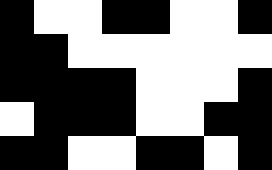[["black", "white", "white", "black", "black", "white", "white", "black"], ["black", "black", "white", "white", "white", "white", "white", "white"], ["black", "black", "black", "black", "white", "white", "white", "black"], ["white", "black", "black", "black", "white", "white", "black", "black"], ["black", "black", "white", "white", "black", "black", "white", "black"]]